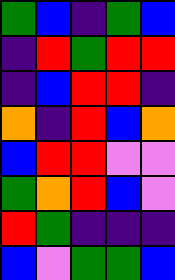[["green", "blue", "indigo", "green", "blue"], ["indigo", "red", "green", "red", "red"], ["indigo", "blue", "red", "red", "indigo"], ["orange", "indigo", "red", "blue", "orange"], ["blue", "red", "red", "violet", "violet"], ["green", "orange", "red", "blue", "violet"], ["red", "green", "indigo", "indigo", "indigo"], ["blue", "violet", "green", "green", "blue"]]